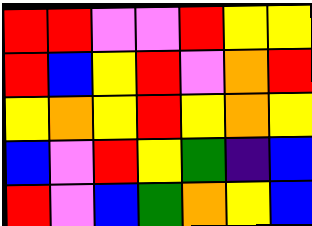[["red", "red", "violet", "violet", "red", "yellow", "yellow"], ["red", "blue", "yellow", "red", "violet", "orange", "red"], ["yellow", "orange", "yellow", "red", "yellow", "orange", "yellow"], ["blue", "violet", "red", "yellow", "green", "indigo", "blue"], ["red", "violet", "blue", "green", "orange", "yellow", "blue"]]